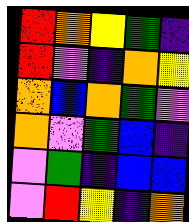[["red", "orange", "yellow", "green", "indigo"], ["red", "violet", "indigo", "orange", "yellow"], ["orange", "blue", "orange", "green", "violet"], ["orange", "violet", "green", "blue", "indigo"], ["violet", "green", "indigo", "blue", "blue"], ["violet", "red", "yellow", "indigo", "orange"]]